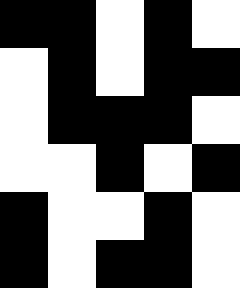[["black", "black", "white", "black", "white"], ["white", "black", "white", "black", "black"], ["white", "black", "black", "black", "white"], ["white", "white", "black", "white", "black"], ["black", "white", "white", "black", "white"], ["black", "white", "black", "black", "white"]]